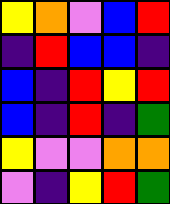[["yellow", "orange", "violet", "blue", "red"], ["indigo", "red", "blue", "blue", "indigo"], ["blue", "indigo", "red", "yellow", "red"], ["blue", "indigo", "red", "indigo", "green"], ["yellow", "violet", "violet", "orange", "orange"], ["violet", "indigo", "yellow", "red", "green"]]